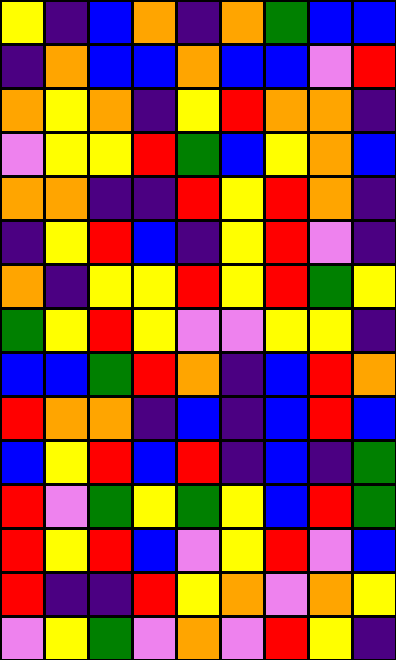[["yellow", "indigo", "blue", "orange", "indigo", "orange", "green", "blue", "blue"], ["indigo", "orange", "blue", "blue", "orange", "blue", "blue", "violet", "red"], ["orange", "yellow", "orange", "indigo", "yellow", "red", "orange", "orange", "indigo"], ["violet", "yellow", "yellow", "red", "green", "blue", "yellow", "orange", "blue"], ["orange", "orange", "indigo", "indigo", "red", "yellow", "red", "orange", "indigo"], ["indigo", "yellow", "red", "blue", "indigo", "yellow", "red", "violet", "indigo"], ["orange", "indigo", "yellow", "yellow", "red", "yellow", "red", "green", "yellow"], ["green", "yellow", "red", "yellow", "violet", "violet", "yellow", "yellow", "indigo"], ["blue", "blue", "green", "red", "orange", "indigo", "blue", "red", "orange"], ["red", "orange", "orange", "indigo", "blue", "indigo", "blue", "red", "blue"], ["blue", "yellow", "red", "blue", "red", "indigo", "blue", "indigo", "green"], ["red", "violet", "green", "yellow", "green", "yellow", "blue", "red", "green"], ["red", "yellow", "red", "blue", "violet", "yellow", "red", "violet", "blue"], ["red", "indigo", "indigo", "red", "yellow", "orange", "violet", "orange", "yellow"], ["violet", "yellow", "green", "violet", "orange", "violet", "red", "yellow", "indigo"]]